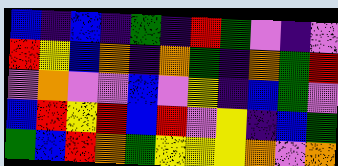[["blue", "indigo", "blue", "indigo", "green", "indigo", "red", "green", "violet", "indigo", "violet"], ["red", "yellow", "blue", "orange", "indigo", "orange", "green", "indigo", "orange", "green", "red"], ["violet", "orange", "violet", "violet", "blue", "violet", "yellow", "indigo", "blue", "green", "violet"], ["blue", "red", "yellow", "red", "blue", "red", "violet", "yellow", "indigo", "blue", "green"], ["green", "blue", "red", "orange", "green", "yellow", "yellow", "yellow", "orange", "violet", "orange"]]